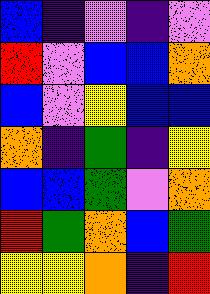[["blue", "indigo", "violet", "indigo", "violet"], ["red", "violet", "blue", "blue", "orange"], ["blue", "violet", "yellow", "blue", "blue"], ["orange", "indigo", "green", "indigo", "yellow"], ["blue", "blue", "green", "violet", "orange"], ["red", "green", "orange", "blue", "green"], ["yellow", "yellow", "orange", "indigo", "red"]]